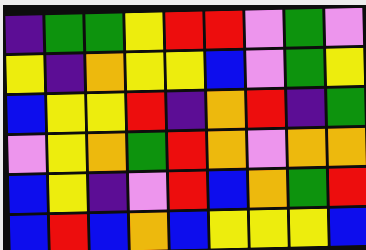[["indigo", "green", "green", "yellow", "red", "red", "violet", "green", "violet"], ["yellow", "indigo", "orange", "yellow", "yellow", "blue", "violet", "green", "yellow"], ["blue", "yellow", "yellow", "red", "indigo", "orange", "red", "indigo", "green"], ["violet", "yellow", "orange", "green", "red", "orange", "violet", "orange", "orange"], ["blue", "yellow", "indigo", "violet", "red", "blue", "orange", "green", "red"], ["blue", "red", "blue", "orange", "blue", "yellow", "yellow", "yellow", "blue"]]